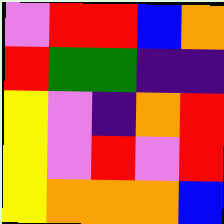[["violet", "red", "red", "blue", "orange"], ["red", "green", "green", "indigo", "indigo"], ["yellow", "violet", "indigo", "orange", "red"], ["yellow", "violet", "red", "violet", "red"], ["yellow", "orange", "orange", "orange", "blue"]]